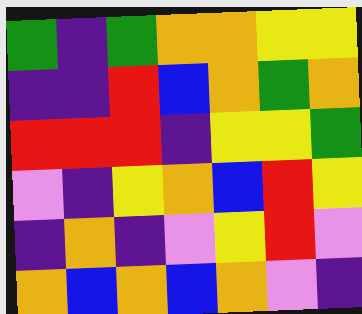[["green", "indigo", "green", "orange", "orange", "yellow", "yellow"], ["indigo", "indigo", "red", "blue", "orange", "green", "orange"], ["red", "red", "red", "indigo", "yellow", "yellow", "green"], ["violet", "indigo", "yellow", "orange", "blue", "red", "yellow"], ["indigo", "orange", "indigo", "violet", "yellow", "red", "violet"], ["orange", "blue", "orange", "blue", "orange", "violet", "indigo"]]